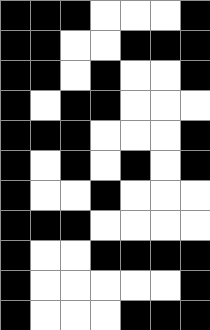[["black", "black", "black", "white", "white", "white", "black"], ["black", "black", "white", "white", "black", "black", "black"], ["black", "black", "white", "black", "white", "white", "black"], ["black", "white", "black", "black", "white", "white", "white"], ["black", "black", "black", "white", "white", "white", "black"], ["black", "white", "black", "white", "black", "white", "black"], ["black", "white", "white", "black", "white", "white", "white"], ["black", "black", "black", "white", "white", "white", "white"], ["black", "white", "white", "black", "black", "black", "black"], ["black", "white", "white", "white", "white", "white", "black"], ["black", "white", "white", "white", "black", "black", "black"]]